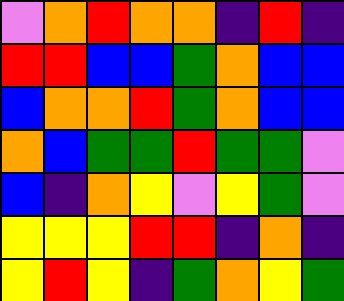[["violet", "orange", "red", "orange", "orange", "indigo", "red", "indigo"], ["red", "red", "blue", "blue", "green", "orange", "blue", "blue"], ["blue", "orange", "orange", "red", "green", "orange", "blue", "blue"], ["orange", "blue", "green", "green", "red", "green", "green", "violet"], ["blue", "indigo", "orange", "yellow", "violet", "yellow", "green", "violet"], ["yellow", "yellow", "yellow", "red", "red", "indigo", "orange", "indigo"], ["yellow", "red", "yellow", "indigo", "green", "orange", "yellow", "green"]]